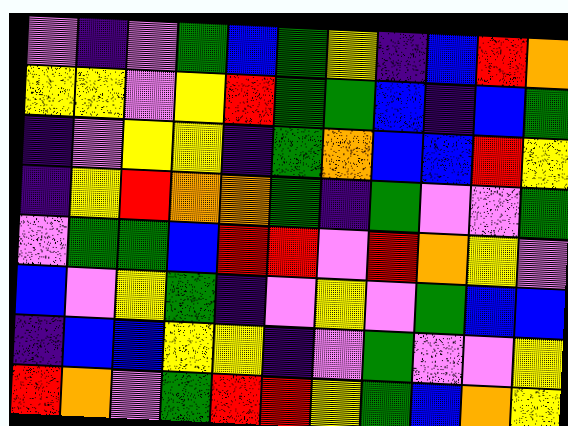[["violet", "indigo", "violet", "green", "blue", "green", "yellow", "indigo", "blue", "red", "orange"], ["yellow", "yellow", "violet", "yellow", "red", "green", "green", "blue", "indigo", "blue", "green"], ["indigo", "violet", "yellow", "yellow", "indigo", "green", "orange", "blue", "blue", "red", "yellow"], ["indigo", "yellow", "red", "orange", "orange", "green", "indigo", "green", "violet", "violet", "green"], ["violet", "green", "green", "blue", "red", "red", "violet", "red", "orange", "yellow", "violet"], ["blue", "violet", "yellow", "green", "indigo", "violet", "yellow", "violet", "green", "blue", "blue"], ["indigo", "blue", "blue", "yellow", "yellow", "indigo", "violet", "green", "violet", "violet", "yellow"], ["red", "orange", "violet", "green", "red", "red", "yellow", "green", "blue", "orange", "yellow"]]